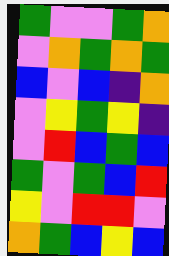[["green", "violet", "violet", "green", "orange"], ["violet", "orange", "green", "orange", "green"], ["blue", "violet", "blue", "indigo", "orange"], ["violet", "yellow", "green", "yellow", "indigo"], ["violet", "red", "blue", "green", "blue"], ["green", "violet", "green", "blue", "red"], ["yellow", "violet", "red", "red", "violet"], ["orange", "green", "blue", "yellow", "blue"]]